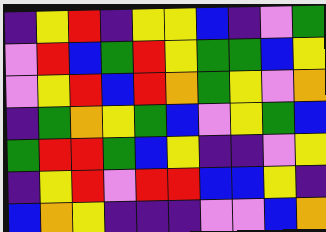[["indigo", "yellow", "red", "indigo", "yellow", "yellow", "blue", "indigo", "violet", "green"], ["violet", "red", "blue", "green", "red", "yellow", "green", "green", "blue", "yellow"], ["violet", "yellow", "red", "blue", "red", "orange", "green", "yellow", "violet", "orange"], ["indigo", "green", "orange", "yellow", "green", "blue", "violet", "yellow", "green", "blue"], ["green", "red", "red", "green", "blue", "yellow", "indigo", "indigo", "violet", "yellow"], ["indigo", "yellow", "red", "violet", "red", "red", "blue", "blue", "yellow", "indigo"], ["blue", "orange", "yellow", "indigo", "indigo", "indigo", "violet", "violet", "blue", "orange"]]